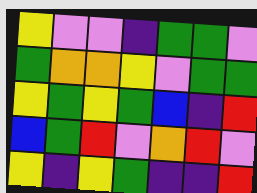[["yellow", "violet", "violet", "indigo", "green", "green", "violet"], ["green", "orange", "orange", "yellow", "violet", "green", "green"], ["yellow", "green", "yellow", "green", "blue", "indigo", "red"], ["blue", "green", "red", "violet", "orange", "red", "violet"], ["yellow", "indigo", "yellow", "green", "indigo", "indigo", "red"]]